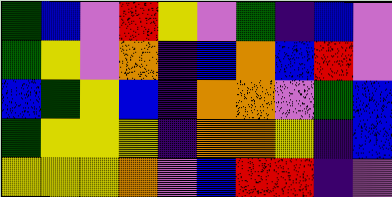[["green", "blue", "violet", "red", "yellow", "violet", "green", "indigo", "blue", "violet"], ["green", "yellow", "violet", "orange", "indigo", "blue", "orange", "blue", "red", "violet"], ["blue", "green", "yellow", "blue", "indigo", "orange", "orange", "violet", "green", "blue"], ["green", "yellow", "yellow", "yellow", "indigo", "orange", "orange", "yellow", "indigo", "blue"], ["yellow", "yellow", "yellow", "orange", "violet", "blue", "red", "red", "indigo", "violet"]]